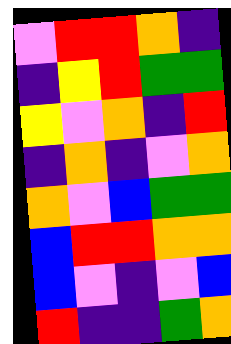[["violet", "red", "red", "orange", "indigo"], ["indigo", "yellow", "red", "green", "green"], ["yellow", "violet", "orange", "indigo", "red"], ["indigo", "orange", "indigo", "violet", "orange"], ["orange", "violet", "blue", "green", "green"], ["blue", "red", "red", "orange", "orange"], ["blue", "violet", "indigo", "violet", "blue"], ["red", "indigo", "indigo", "green", "orange"]]